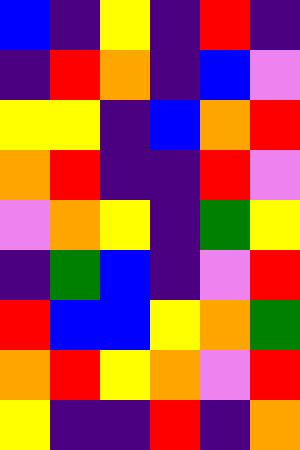[["blue", "indigo", "yellow", "indigo", "red", "indigo"], ["indigo", "red", "orange", "indigo", "blue", "violet"], ["yellow", "yellow", "indigo", "blue", "orange", "red"], ["orange", "red", "indigo", "indigo", "red", "violet"], ["violet", "orange", "yellow", "indigo", "green", "yellow"], ["indigo", "green", "blue", "indigo", "violet", "red"], ["red", "blue", "blue", "yellow", "orange", "green"], ["orange", "red", "yellow", "orange", "violet", "red"], ["yellow", "indigo", "indigo", "red", "indigo", "orange"]]